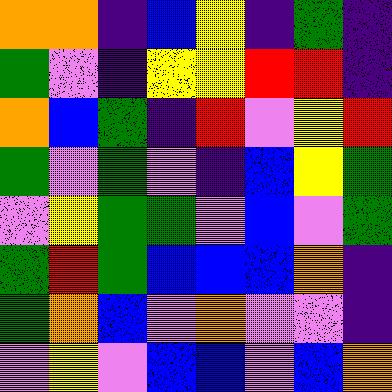[["orange", "orange", "indigo", "blue", "yellow", "indigo", "green", "indigo"], ["green", "violet", "indigo", "yellow", "yellow", "red", "red", "indigo"], ["orange", "blue", "green", "indigo", "red", "violet", "yellow", "red"], ["green", "violet", "green", "violet", "indigo", "blue", "yellow", "green"], ["violet", "yellow", "green", "green", "violet", "blue", "violet", "green"], ["green", "red", "green", "blue", "blue", "blue", "orange", "indigo"], ["green", "orange", "blue", "violet", "orange", "violet", "violet", "indigo"], ["violet", "yellow", "violet", "blue", "blue", "violet", "blue", "orange"]]